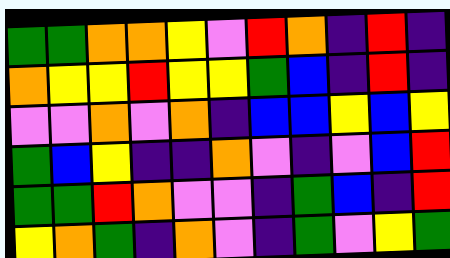[["green", "green", "orange", "orange", "yellow", "violet", "red", "orange", "indigo", "red", "indigo"], ["orange", "yellow", "yellow", "red", "yellow", "yellow", "green", "blue", "indigo", "red", "indigo"], ["violet", "violet", "orange", "violet", "orange", "indigo", "blue", "blue", "yellow", "blue", "yellow"], ["green", "blue", "yellow", "indigo", "indigo", "orange", "violet", "indigo", "violet", "blue", "red"], ["green", "green", "red", "orange", "violet", "violet", "indigo", "green", "blue", "indigo", "red"], ["yellow", "orange", "green", "indigo", "orange", "violet", "indigo", "green", "violet", "yellow", "green"]]